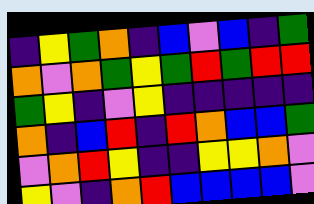[["indigo", "yellow", "green", "orange", "indigo", "blue", "violet", "blue", "indigo", "green"], ["orange", "violet", "orange", "green", "yellow", "green", "red", "green", "red", "red"], ["green", "yellow", "indigo", "violet", "yellow", "indigo", "indigo", "indigo", "indigo", "indigo"], ["orange", "indigo", "blue", "red", "indigo", "red", "orange", "blue", "blue", "green"], ["violet", "orange", "red", "yellow", "indigo", "indigo", "yellow", "yellow", "orange", "violet"], ["yellow", "violet", "indigo", "orange", "red", "blue", "blue", "blue", "blue", "violet"]]